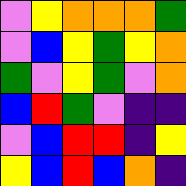[["violet", "yellow", "orange", "orange", "orange", "green"], ["violet", "blue", "yellow", "green", "yellow", "orange"], ["green", "violet", "yellow", "green", "violet", "orange"], ["blue", "red", "green", "violet", "indigo", "indigo"], ["violet", "blue", "red", "red", "indigo", "yellow"], ["yellow", "blue", "red", "blue", "orange", "indigo"]]